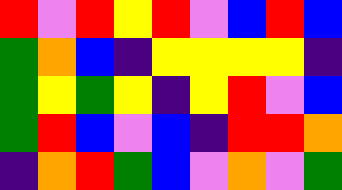[["red", "violet", "red", "yellow", "red", "violet", "blue", "red", "blue"], ["green", "orange", "blue", "indigo", "yellow", "yellow", "yellow", "yellow", "indigo"], ["green", "yellow", "green", "yellow", "indigo", "yellow", "red", "violet", "blue"], ["green", "red", "blue", "violet", "blue", "indigo", "red", "red", "orange"], ["indigo", "orange", "red", "green", "blue", "violet", "orange", "violet", "green"]]